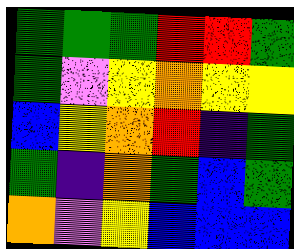[["green", "green", "green", "red", "red", "green"], ["green", "violet", "yellow", "orange", "yellow", "yellow"], ["blue", "yellow", "orange", "red", "indigo", "green"], ["green", "indigo", "orange", "green", "blue", "green"], ["orange", "violet", "yellow", "blue", "blue", "blue"]]